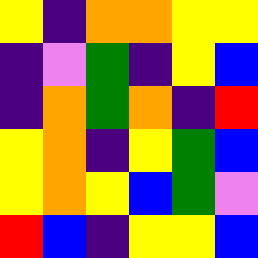[["yellow", "indigo", "orange", "orange", "yellow", "yellow"], ["indigo", "violet", "green", "indigo", "yellow", "blue"], ["indigo", "orange", "green", "orange", "indigo", "red"], ["yellow", "orange", "indigo", "yellow", "green", "blue"], ["yellow", "orange", "yellow", "blue", "green", "violet"], ["red", "blue", "indigo", "yellow", "yellow", "blue"]]